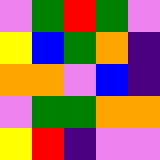[["violet", "green", "red", "green", "violet"], ["yellow", "blue", "green", "orange", "indigo"], ["orange", "orange", "violet", "blue", "indigo"], ["violet", "green", "green", "orange", "orange"], ["yellow", "red", "indigo", "violet", "violet"]]